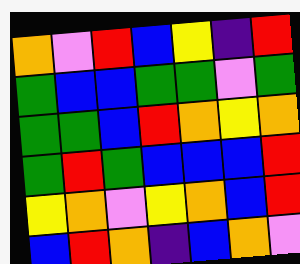[["orange", "violet", "red", "blue", "yellow", "indigo", "red"], ["green", "blue", "blue", "green", "green", "violet", "green"], ["green", "green", "blue", "red", "orange", "yellow", "orange"], ["green", "red", "green", "blue", "blue", "blue", "red"], ["yellow", "orange", "violet", "yellow", "orange", "blue", "red"], ["blue", "red", "orange", "indigo", "blue", "orange", "violet"]]